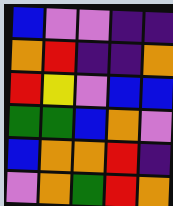[["blue", "violet", "violet", "indigo", "indigo"], ["orange", "red", "indigo", "indigo", "orange"], ["red", "yellow", "violet", "blue", "blue"], ["green", "green", "blue", "orange", "violet"], ["blue", "orange", "orange", "red", "indigo"], ["violet", "orange", "green", "red", "orange"]]